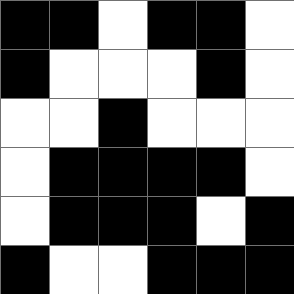[["black", "black", "white", "black", "black", "white"], ["black", "white", "white", "white", "black", "white"], ["white", "white", "black", "white", "white", "white"], ["white", "black", "black", "black", "black", "white"], ["white", "black", "black", "black", "white", "black"], ["black", "white", "white", "black", "black", "black"]]